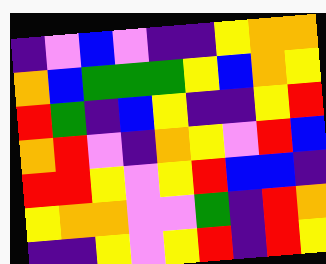[["indigo", "violet", "blue", "violet", "indigo", "indigo", "yellow", "orange", "orange"], ["orange", "blue", "green", "green", "green", "yellow", "blue", "orange", "yellow"], ["red", "green", "indigo", "blue", "yellow", "indigo", "indigo", "yellow", "red"], ["orange", "red", "violet", "indigo", "orange", "yellow", "violet", "red", "blue"], ["red", "red", "yellow", "violet", "yellow", "red", "blue", "blue", "indigo"], ["yellow", "orange", "orange", "violet", "violet", "green", "indigo", "red", "orange"], ["indigo", "indigo", "yellow", "violet", "yellow", "red", "indigo", "red", "yellow"]]